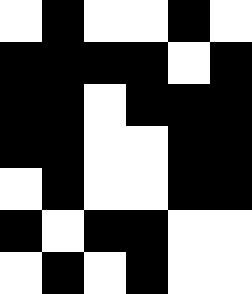[["white", "black", "white", "white", "black", "white"], ["black", "black", "black", "black", "white", "black"], ["black", "black", "white", "black", "black", "black"], ["black", "black", "white", "white", "black", "black"], ["white", "black", "white", "white", "black", "black"], ["black", "white", "black", "black", "white", "white"], ["white", "black", "white", "black", "white", "white"]]